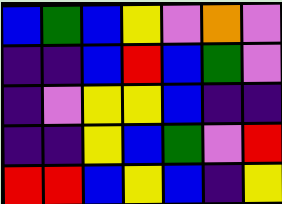[["blue", "green", "blue", "yellow", "violet", "orange", "violet"], ["indigo", "indigo", "blue", "red", "blue", "green", "violet"], ["indigo", "violet", "yellow", "yellow", "blue", "indigo", "indigo"], ["indigo", "indigo", "yellow", "blue", "green", "violet", "red"], ["red", "red", "blue", "yellow", "blue", "indigo", "yellow"]]